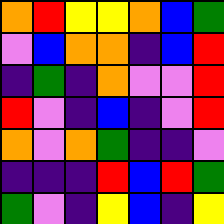[["orange", "red", "yellow", "yellow", "orange", "blue", "green"], ["violet", "blue", "orange", "orange", "indigo", "blue", "red"], ["indigo", "green", "indigo", "orange", "violet", "violet", "red"], ["red", "violet", "indigo", "blue", "indigo", "violet", "red"], ["orange", "violet", "orange", "green", "indigo", "indigo", "violet"], ["indigo", "indigo", "indigo", "red", "blue", "red", "green"], ["green", "violet", "indigo", "yellow", "blue", "indigo", "yellow"]]